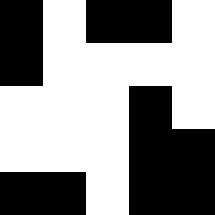[["black", "white", "black", "black", "white"], ["black", "white", "white", "white", "white"], ["white", "white", "white", "black", "white"], ["white", "white", "white", "black", "black"], ["black", "black", "white", "black", "black"]]